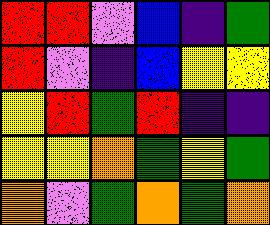[["red", "red", "violet", "blue", "indigo", "green"], ["red", "violet", "indigo", "blue", "yellow", "yellow"], ["yellow", "red", "green", "red", "indigo", "indigo"], ["yellow", "yellow", "orange", "green", "yellow", "green"], ["orange", "violet", "green", "orange", "green", "orange"]]